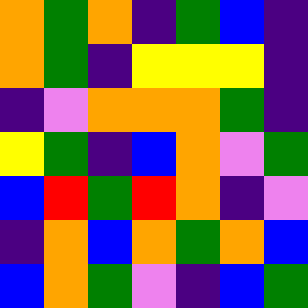[["orange", "green", "orange", "indigo", "green", "blue", "indigo"], ["orange", "green", "indigo", "yellow", "yellow", "yellow", "indigo"], ["indigo", "violet", "orange", "orange", "orange", "green", "indigo"], ["yellow", "green", "indigo", "blue", "orange", "violet", "green"], ["blue", "red", "green", "red", "orange", "indigo", "violet"], ["indigo", "orange", "blue", "orange", "green", "orange", "blue"], ["blue", "orange", "green", "violet", "indigo", "blue", "green"]]